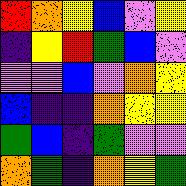[["red", "orange", "yellow", "blue", "violet", "yellow"], ["indigo", "yellow", "red", "green", "blue", "violet"], ["violet", "violet", "blue", "violet", "orange", "yellow"], ["blue", "indigo", "indigo", "orange", "yellow", "yellow"], ["green", "blue", "indigo", "green", "violet", "violet"], ["orange", "green", "indigo", "orange", "yellow", "green"]]